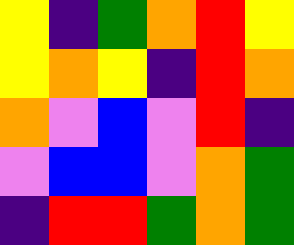[["yellow", "indigo", "green", "orange", "red", "yellow"], ["yellow", "orange", "yellow", "indigo", "red", "orange"], ["orange", "violet", "blue", "violet", "red", "indigo"], ["violet", "blue", "blue", "violet", "orange", "green"], ["indigo", "red", "red", "green", "orange", "green"]]